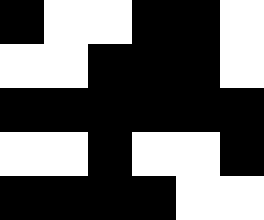[["black", "white", "white", "black", "black", "white"], ["white", "white", "black", "black", "black", "white"], ["black", "black", "black", "black", "black", "black"], ["white", "white", "black", "white", "white", "black"], ["black", "black", "black", "black", "white", "white"]]